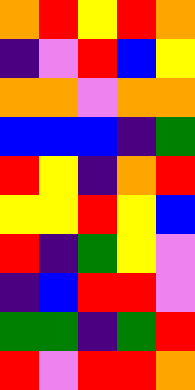[["orange", "red", "yellow", "red", "orange"], ["indigo", "violet", "red", "blue", "yellow"], ["orange", "orange", "violet", "orange", "orange"], ["blue", "blue", "blue", "indigo", "green"], ["red", "yellow", "indigo", "orange", "red"], ["yellow", "yellow", "red", "yellow", "blue"], ["red", "indigo", "green", "yellow", "violet"], ["indigo", "blue", "red", "red", "violet"], ["green", "green", "indigo", "green", "red"], ["red", "violet", "red", "red", "orange"]]